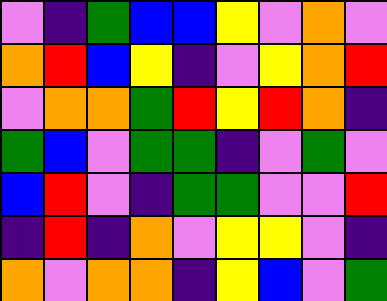[["violet", "indigo", "green", "blue", "blue", "yellow", "violet", "orange", "violet"], ["orange", "red", "blue", "yellow", "indigo", "violet", "yellow", "orange", "red"], ["violet", "orange", "orange", "green", "red", "yellow", "red", "orange", "indigo"], ["green", "blue", "violet", "green", "green", "indigo", "violet", "green", "violet"], ["blue", "red", "violet", "indigo", "green", "green", "violet", "violet", "red"], ["indigo", "red", "indigo", "orange", "violet", "yellow", "yellow", "violet", "indigo"], ["orange", "violet", "orange", "orange", "indigo", "yellow", "blue", "violet", "green"]]